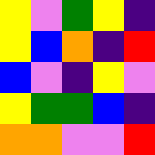[["yellow", "violet", "green", "yellow", "indigo"], ["yellow", "blue", "orange", "indigo", "red"], ["blue", "violet", "indigo", "yellow", "violet"], ["yellow", "green", "green", "blue", "indigo"], ["orange", "orange", "violet", "violet", "red"]]